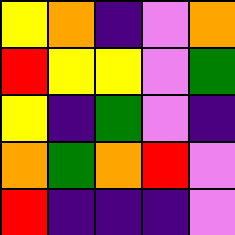[["yellow", "orange", "indigo", "violet", "orange"], ["red", "yellow", "yellow", "violet", "green"], ["yellow", "indigo", "green", "violet", "indigo"], ["orange", "green", "orange", "red", "violet"], ["red", "indigo", "indigo", "indigo", "violet"]]